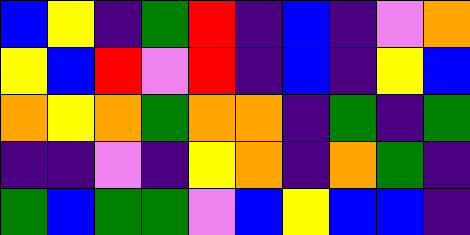[["blue", "yellow", "indigo", "green", "red", "indigo", "blue", "indigo", "violet", "orange"], ["yellow", "blue", "red", "violet", "red", "indigo", "blue", "indigo", "yellow", "blue"], ["orange", "yellow", "orange", "green", "orange", "orange", "indigo", "green", "indigo", "green"], ["indigo", "indigo", "violet", "indigo", "yellow", "orange", "indigo", "orange", "green", "indigo"], ["green", "blue", "green", "green", "violet", "blue", "yellow", "blue", "blue", "indigo"]]